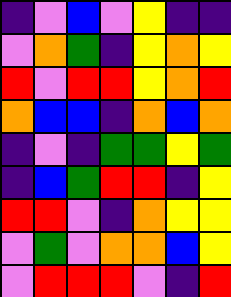[["indigo", "violet", "blue", "violet", "yellow", "indigo", "indigo"], ["violet", "orange", "green", "indigo", "yellow", "orange", "yellow"], ["red", "violet", "red", "red", "yellow", "orange", "red"], ["orange", "blue", "blue", "indigo", "orange", "blue", "orange"], ["indigo", "violet", "indigo", "green", "green", "yellow", "green"], ["indigo", "blue", "green", "red", "red", "indigo", "yellow"], ["red", "red", "violet", "indigo", "orange", "yellow", "yellow"], ["violet", "green", "violet", "orange", "orange", "blue", "yellow"], ["violet", "red", "red", "red", "violet", "indigo", "red"]]